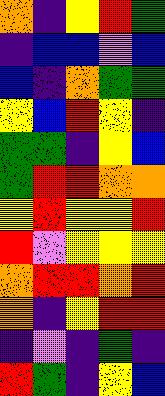[["orange", "indigo", "yellow", "red", "green"], ["indigo", "blue", "blue", "violet", "blue"], ["blue", "indigo", "orange", "green", "green"], ["yellow", "blue", "red", "yellow", "indigo"], ["green", "green", "indigo", "yellow", "blue"], ["green", "red", "red", "orange", "orange"], ["yellow", "red", "yellow", "yellow", "red"], ["red", "violet", "yellow", "yellow", "yellow"], ["orange", "red", "red", "orange", "red"], ["orange", "indigo", "yellow", "red", "red"], ["indigo", "violet", "indigo", "green", "indigo"], ["red", "green", "indigo", "yellow", "blue"]]